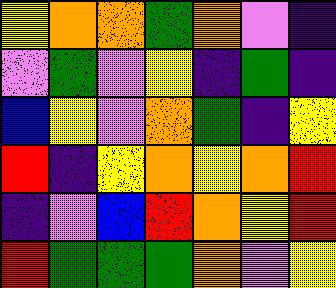[["yellow", "orange", "orange", "green", "orange", "violet", "indigo"], ["violet", "green", "violet", "yellow", "indigo", "green", "indigo"], ["blue", "yellow", "violet", "orange", "green", "indigo", "yellow"], ["red", "indigo", "yellow", "orange", "yellow", "orange", "red"], ["indigo", "violet", "blue", "red", "orange", "yellow", "red"], ["red", "green", "green", "green", "orange", "violet", "yellow"]]